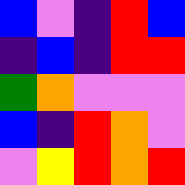[["blue", "violet", "indigo", "red", "blue"], ["indigo", "blue", "indigo", "red", "red"], ["green", "orange", "violet", "violet", "violet"], ["blue", "indigo", "red", "orange", "violet"], ["violet", "yellow", "red", "orange", "red"]]